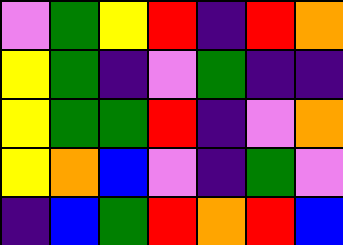[["violet", "green", "yellow", "red", "indigo", "red", "orange"], ["yellow", "green", "indigo", "violet", "green", "indigo", "indigo"], ["yellow", "green", "green", "red", "indigo", "violet", "orange"], ["yellow", "orange", "blue", "violet", "indigo", "green", "violet"], ["indigo", "blue", "green", "red", "orange", "red", "blue"]]